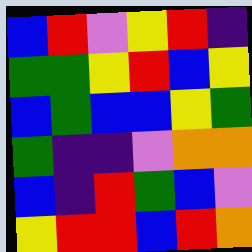[["blue", "red", "violet", "yellow", "red", "indigo"], ["green", "green", "yellow", "red", "blue", "yellow"], ["blue", "green", "blue", "blue", "yellow", "green"], ["green", "indigo", "indigo", "violet", "orange", "orange"], ["blue", "indigo", "red", "green", "blue", "violet"], ["yellow", "red", "red", "blue", "red", "orange"]]